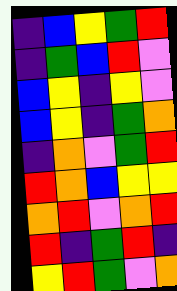[["indigo", "blue", "yellow", "green", "red"], ["indigo", "green", "blue", "red", "violet"], ["blue", "yellow", "indigo", "yellow", "violet"], ["blue", "yellow", "indigo", "green", "orange"], ["indigo", "orange", "violet", "green", "red"], ["red", "orange", "blue", "yellow", "yellow"], ["orange", "red", "violet", "orange", "red"], ["red", "indigo", "green", "red", "indigo"], ["yellow", "red", "green", "violet", "orange"]]